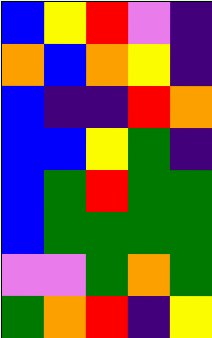[["blue", "yellow", "red", "violet", "indigo"], ["orange", "blue", "orange", "yellow", "indigo"], ["blue", "indigo", "indigo", "red", "orange"], ["blue", "blue", "yellow", "green", "indigo"], ["blue", "green", "red", "green", "green"], ["blue", "green", "green", "green", "green"], ["violet", "violet", "green", "orange", "green"], ["green", "orange", "red", "indigo", "yellow"]]